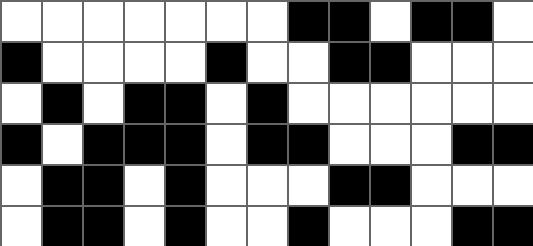[["white", "white", "white", "white", "white", "white", "white", "black", "black", "white", "black", "black", "white"], ["black", "white", "white", "white", "white", "black", "white", "white", "black", "black", "white", "white", "white"], ["white", "black", "white", "black", "black", "white", "black", "white", "white", "white", "white", "white", "white"], ["black", "white", "black", "black", "black", "white", "black", "black", "white", "white", "white", "black", "black"], ["white", "black", "black", "white", "black", "white", "white", "white", "black", "black", "white", "white", "white"], ["white", "black", "black", "white", "black", "white", "white", "black", "white", "white", "white", "black", "black"]]